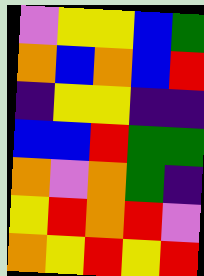[["violet", "yellow", "yellow", "blue", "green"], ["orange", "blue", "orange", "blue", "red"], ["indigo", "yellow", "yellow", "indigo", "indigo"], ["blue", "blue", "red", "green", "green"], ["orange", "violet", "orange", "green", "indigo"], ["yellow", "red", "orange", "red", "violet"], ["orange", "yellow", "red", "yellow", "red"]]